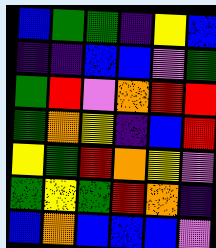[["blue", "green", "green", "indigo", "yellow", "blue"], ["indigo", "indigo", "blue", "blue", "violet", "green"], ["green", "red", "violet", "orange", "red", "red"], ["green", "orange", "yellow", "indigo", "blue", "red"], ["yellow", "green", "red", "orange", "yellow", "violet"], ["green", "yellow", "green", "red", "orange", "indigo"], ["blue", "orange", "blue", "blue", "blue", "violet"]]